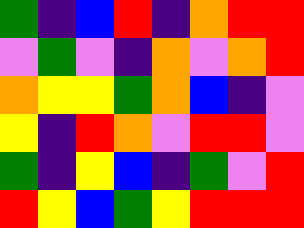[["green", "indigo", "blue", "red", "indigo", "orange", "red", "red"], ["violet", "green", "violet", "indigo", "orange", "violet", "orange", "red"], ["orange", "yellow", "yellow", "green", "orange", "blue", "indigo", "violet"], ["yellow", "indigo", "red", "orange", "violet", "red", "red", "violet"], ["green", "indigo", "yellow", "blue", "indigo", "green", "violet", "red"], ["red", "yellow", "blue", "green", "yellow", "red", "red", "red"]]